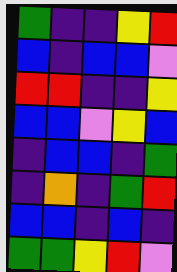[["green", "indigo", "indigo", "yellow", "red"], ["blue", "indigo", "blue", "blue", "violet"], ["red", "red", "indigo", "indigo", "yellow"], ["blue", "blue", "violet", "yellow", "blue"], ["indigo", "blue", "blue", "indigo", "green"], ["indigo", "orange", "indigo", "green", "red"], ["blue", "blue", "indigo", "blue", "indigo"], ["green", "green", "yellow", "red", "violet"]]